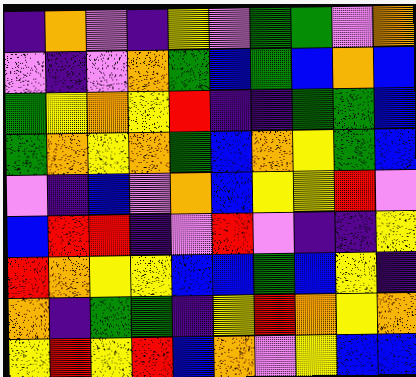[["indigo", "orange", "violet", "indigo", "yellow", "violet", "green", "green", "violet", "orange"], ["violet", "indigo", "violet", "orange", "green", "blue", "green", "blue", "orange", "blue"], ["green", "yellow", "orange", "yellow", "red", "indigo", "indigo", "green", "green", "blue"], ["green", "orange", "yellow", "orange", "green", "blue", "orange", "yellow", "green", "blue"], ["violet", "indigo", "blue", "violet", "orange", "blue", "yellow", "yellow", "red", "violet"], ["blue", "red", "red", "indigo", "violet", "red", "violet", "indigo", "indigo", "yellow"], ["red", "orange", "yellow", "yellow", "blue", "blue", "green", "blue", "yellow", "indigo"], ["orange", "indigo", "green", "green", "indigo", "yellow", "red", "orange", "yellow", "orange"], ["yellow", "red", "yellow", "red", "blue", "orange", "violet", "yellow", "blue", "blue"]]